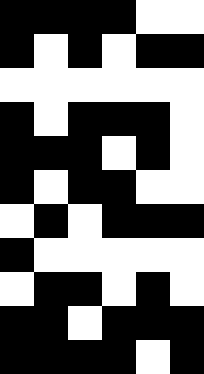[["black", "black", "black", "black", "white", "white"], ["black", "white", "black", "white", "black", "black"], ["white", "white", "white", "white", "white", "white"], ["black", "white", "black", "black", "black", "white"], ["black", "black", "black", "white", "black", "white"], ["black", "white", "black", "black", "white", "white"], ["white", "black", "white", "black", "black", "black"], ["black", "white", "white", "white", "white", "white"], ["white", "black", "black", "white", "black", "white"], ["black", "black", "white", "black", "black", "black"], ["black", "black", "black", "black", "white", "black"]]